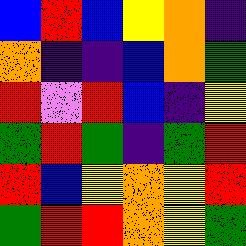[["blue", "red", "blue", "yellow", "orange", "indigo"], ["orange", "indigo", "indigo", "blue", "orange", "green"], ["red", "violet", "red", "blue", "indigo", "yellow"], ["green", "red", "green", "indigo", "green", "red"], ["red", "blue", "yellow", "orange", "yellow", "red"], ["green", "red", "red", "orange", "yellow", "green"]]